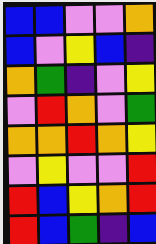[["blue", "blue", "violet", "violet", "orange"], ["blue", "violet", "yellow", "blue", "indigo"], ["orange", "green", "indigo", "violet", "yellow"], ["violet", "red", "orange", "violet", "green"], ["orange", "orange", "red", "orange", "yellow"], ["violet", "yellow", "violet", "violet", "red"], ["red", "blue", "yellow", "orange", "red"], ["red", "blue", "green", "indigo", "blue"]]